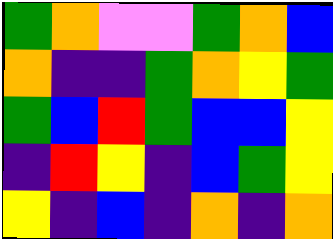[["green", "orange", "violet", "violet", "green", "orange", "blue"], ["orange", "indigo", "indigo", "green", "orange", "yellow", "green"], ["green", "blue", "red", "green", "blue", "blue", "yellow"], ["indigo", "red", "yellow", "indigo", "blue", "green", "yellow"], ["yellow", "indigo", "blue", "indigo", "orange", "indigo", "orange"]]